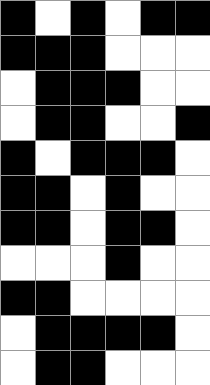[["black", "white", "black", "white", "black", "black"], ["black", "black", "black", "white", "white", "white"], ["white", "black", "black", "black", "white", "white"], ["white", "black", "black", "white", "white", "black"], ["black", "white", "black", "black", "black", "white"], ["black", "black", "white", "black", "white", "white"], ["black", "black", "white", "black", "black", "white"], ["white", "white", "white", "black", "white", "white"], ["black", "black", "white", "white", "white", "white"], ["white", "black", "black", "black", "black", "white"], ["white", "black", "black", "white", "white", "white"]]